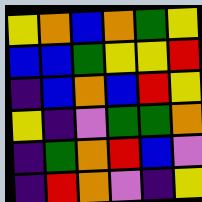[["yellow", "orange", "blue", "orange", "green", "yellow"], ["blue", "blue", "green", "yellow", "yellow", "red"], ["indigo", "blue", "orange", "blue", "red", "yellow"], ["yellow", "indigo", "violet", "green", "green", "orange"], ["indigo", "green", "orange", "red", "blue", "violet"], ["indigo", "red", "orange", "violet", "indigo", "yellow"]]